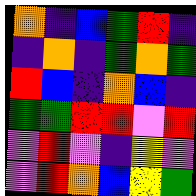[["orange", "indigo", "blue", "green", "red", "indigo"], ["indigo", "orange", "indigo", "green", "orange", "green"], ["red", "blue", "indigo", "orange", "blue", "indigo"], ["green", "green", "red", "red", "violet", "red"], ["violet", "red", "violet", "indigo", "yellow", "violet"], ["violet", "red", "orange", "blue", "yellow", "green"]]